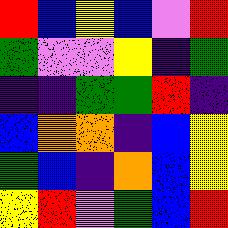[["red", "blue", "yellow", "blue", "violet", "red"], ["green", "violet", "violet", "yellow", "indigo", "green"], ["indigo", "indigo", "green", "green", "red", "indigo"], ["blue", "orange", "orange", "indigo", "blue", "yellow"], ["green", "blue", "indigo", "orange", "blue", "yellow"], ["yellow", "red", "violet", "green", "blue", "red"]]